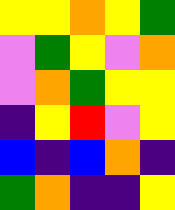[["yellow", "yellow", "orange", "yellow", "green"], ["violet", "green", "yellow", "violet", "orange"], ["violet", "orange", "green", "yellow", "yellow"], ["indigo", "yellow", "red", "violet", "yellow"], ["blue", "indigo", "blue", "orange", "indigo"], ["green", "orange", "indigo", "indigo", "yellow"]]